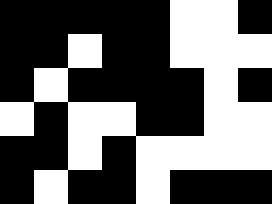[["black", "black", "black", "black", "black", "white", "white", "black"], ["black", "black", "white", "black", "black", "white", "white", "white"], ["black", "white", "black", "black", "black", "black", "white", "black"], ["white", "black", "white", "white", "black", "black", "white", "white"], ["black", "black", "white", "black", "white", "white", "white", "white"], ["black", "white", "black", "black", "white", "black", "black", "black"]]